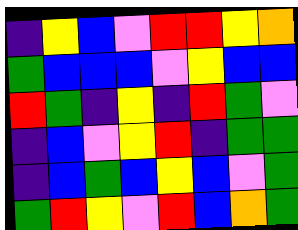[["indigo", "yellow", "blue", "violet", "red", "red", "yellow", "orange"], ["green", "blue", "blue", "blue", "violet", "yellow", "blue", "blue"], ["red", "green", "indigo", "yellow", "indigo", "red", "green", "violet"], ["indigo", "blue", "violet", "yellow", "red", "indigo", "green", "green"], ["indigo", "blue", "green", "blue", "yellow", "blue", "violet", "green"], ["green", "red", "yellow", "violet", "red", "blue", "orange", "green"]]